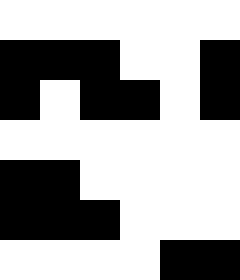[["white", "white", "white", "white", "white", "white"], ["black", "black", "black", "white", "white", "black"], ["black", "white", "black", "black", "white", "black"], ["white", "white", "white", "white", "white", "white"], ["black", "black", "white", "white", "white", "white"], ["black", "black", "black", "white", "white", "white"], ["white", "white", "white", "white", "black", "black"]]